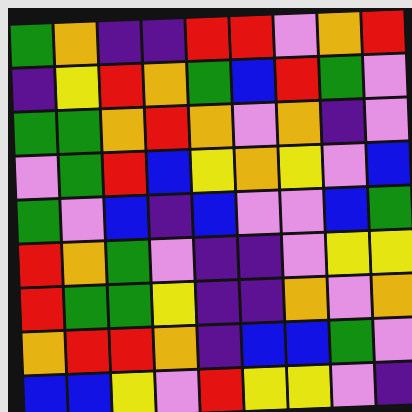[["green", "orange", "indigo", "indigo", "red", "red", "violet", "orange", "red"], ["indigo", "yellow", "red", "orange", "green", "blue", "red", "green", "violet"], ["green", "green", "orange", "red", "orange", "violet", "orange", "indigo", "violet"], ["violet", "green", "red", "blue", "yellow", "orange", "yellow", "violet", "blue"], ["green", "violet", "blue", "indigo", "blue", "violet", "violet", "blue", "green"], ["red", "orange", "green", "violet", "indigo", "indigo", "violet", "yellow", "yellow"], ["red", "green", "green", "yellow", "indigo", "indigo", "orange", "violet", "orange"], ["orange", "red", "red", "orange", "indigo", "blue", "blue", "green", "violet"], ["blue", "blue", "yellow", "violet", "red", "yellow", "yellow", "violet", "indigo"]]